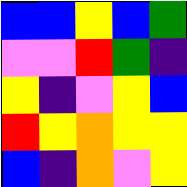[["blue", "blue", "yellow", "blue", "green"], ["violet", "violet", "red", "green", "indigo"], ["yellow", "indigo", "violet", "yellow", "blue"], ["red", "yellow", "orange", "yellow", "yellow"], ["blue", "indigo", "orange", "violet", "yellow"]]